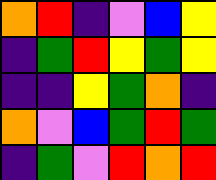[["orange", "red", "indigo", "violet", "blue", "yellow"], ["indigo", "green", "red", "yellow", "green", "yellow"], ["indigo", "indigo", "yellow", "green", "orange", "indigo"], ["orange", "violet", "blue", "green", "red", "green"], ["indigo", "green", "violet", "red", "orange", "red"]]